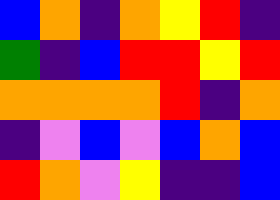[["blue", "orange", "indigo", "orange", "yellow", "red", "indigo"], ["green", "indigo", "blue", "red", "red", "yellow", "red"], ["orange", "orange", "orange", "orange", "red", "indigo", "orange"], ["indigo", "violet", "blue", "violet", "blue", "orange", "blue"], ["red", "orange", "violet", "yellow", "indigo", "indigo", "blue"]]